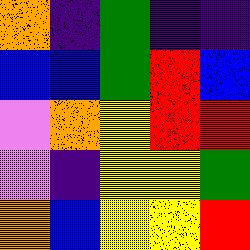[["orange", "indigo", "green", "indigo", "indigo"], ["blue", "blue", "green", "red", "blue"], ["violet", "orange", "yellow", "red", "red"], ["violet", "indigo", "yellow", "yellow", "green"], ["orange", "blue", "yellow", "yellow", "red"]]